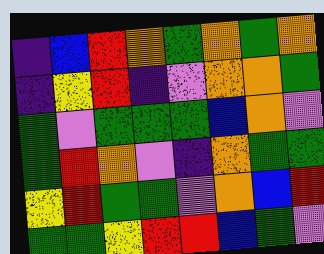[["indigo", "blue", "red", "orange", "green", "orange", "green", "orange"], ["indigo", "yellow", "red", "indigo", "violet", "orange", "orange", "green"], ["green", "violet", "green", "green", "green", "blue", "orange", "violet"], ["green", "red", "orange", "violet", "indigo", "orange", "green", "green"], ["yellow", "red", "green", "green", "violet", "orange", "blue", "red"], ["green", "green", "yellow", "red", "red", "blue", "green", "violet"]]